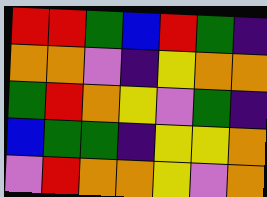[["red", "red", "green", "blue", "red", "green", "indigo"], ["orange", "orange", "violet", "indigo", "yellow", "orange", "orange"], ["green", "red", "orange", "yellow", "violet", "green", "indigo"], ["blue", "green", "green", "indigo", "yellow", "yellow", "orange"], ["violet", "red", "orange", "orange", "yellow", "violet", "orange"]]